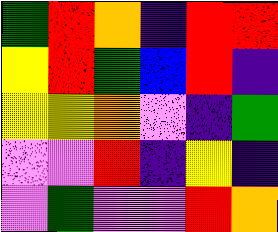[["green", "red", "orange", "indigo", "red", "red"], ["yellow", "red", "green", "blue", "red", "indigo"], ["yellow", "yellow", "orange", "violet", "indigo", "green"], ["violet", "violet", "red", "indigo", "yellow", "indigo"], ["violet", "green", "violet", "violet", "red", "orange"]]